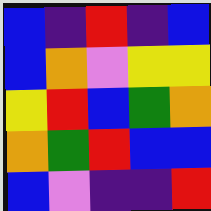[["blue", "indigo", "red", "indigo", "blue"], ["blue", "orange", "violet", "yellow", "yellow"], ["yellow", "red", "blue", "green", "orange"], ["orange", "green", "red", "blue", "blue"], ["blue", "violet", "indigo", "indigo", "red"]]